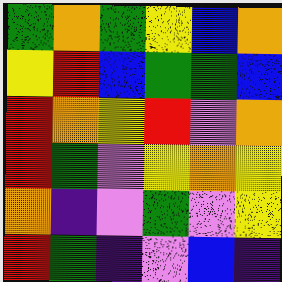[["green", "orange", "green", "yellow", "blue", "orange"], ["yellow", "red", "blue", "green", "green", "blue"], ["red", "orange", "yellow", "red", "violet", "orange"], ["red", "green", "violet", "yellow", "orange", "yellow"], ["orange", "indigo", "violet", "green", "violet", "yellow"], ["red", "green", "indigo", "violet", "blue", "indigo"]]